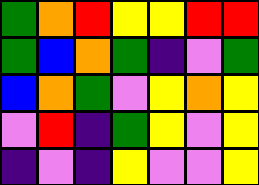[["green", "orange", "red", "yellow", "yellow", "red", "red"], ["green", "blue", "orange", "green", "indigo", "violet", "green"], ["blue", "orange", "green", "violet", "yellow", "orange", "yellow"], ["violet", "red", "indigo", "green", "yellow", "violet", "yellow"], ["indigo", "violet", "indigo", "yellow", "violet", "violet", "yellow"]]